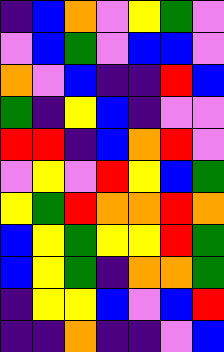[["indigo", "blue", "orange", "violet", "yellow", "green", "violet"], ["violet", "blue", "green", "violet", "blue", "blue", "violet"], ["orange", "violet", "blue", "indigo", "indigo", "red", "blue"], ["green", "indigo", "yellow", "blue", "indigo", "violet", "violet"], ["red", "red", "indigo", "blue", "orange", "red", "violet"], ["violet", "yellow", "violet", "red", "yellow", "blue", "green"], ["yellow", "green", "red", "orange", "orange", "red", "orange"], ["blue", "yellow", "green", "yellow", "yellow", "red", "green"], ["blue", "yellow", "green", "indigo", "orange", "orange", "green"], ["indigo", "yellow", "yellow", "blue", "violet", "blue", "red"], ["indigo", "indigo", "orange", "indigo", "indigo", "violet", "blue"]]